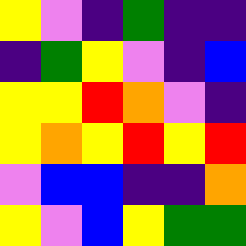[["yellow", "violet", "indigo", "green", "indigo", "indigo"], ["indigo", "green", "yellow", "violet", "indigo", "blue"], ["yellow", "yellow", "red", "orange", "violet", "indigo"], ["yellow", "orange", "yellow", "red", "yellow", "red"], ["violet", "blue", "blue", "indigo", "indigo", "orange"], ["yellow", "violet", "blue", "yellow", "green", "green"]]